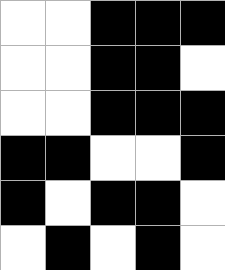[["white", "white", "black", "black", "black"], ["white", "white", "black", "black", "white"], ["white", "white", "black", "black", "black"], ["black", "black", "white", "white", "black"], ["black", "white", "black", "black", "white"], ["white", "black", "white", "black", "white"]]